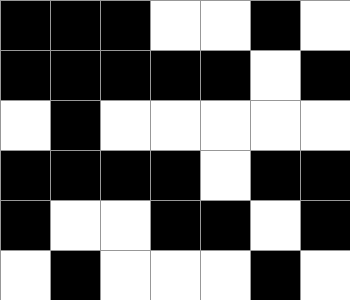[["black", "black", "black", "white", "white", "black", "white"], ["black", "black", "black", "black", "black", "white", "black"], ["white", "black", "white", "white", "white", "white", "white"], ["black", "black", "black", "black", "white", "black", "black"], ["black", "white", "white", "black", "black", "white", "black"], ["white", "black", "white", "white", "white", "black", "white"]]